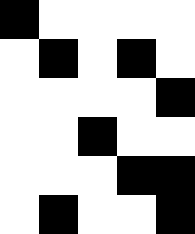[["black", "white", "white", "white", "white"], ["white", "black", "white", "black", "white"], ["white", "white", "white", "white", "black"], ["white", "white", "black", "white", "white"], ["white", "white", "white", "black", "black"], ["white", "black", "white", "white", "black"]]